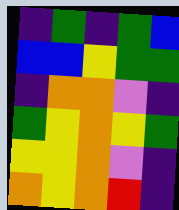[["indigo", "green", "indigo", "green", "blue"], ["blue", "blue", "yellow", "green", "green"], ["indigo", "orange", "orange", "violet", "indigo"], ["green", "yellow", "orange", "yellow", "green"], ["yellow", "yellow", "orange", "violet", "indigo"], ["orange", "yellow", "orange", "red", "indigo"]]